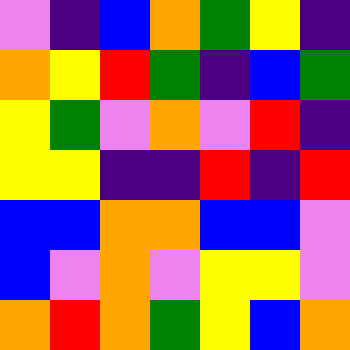[["violet", "indigo", "blue", "orange", "green", "yellow", "indigo"], ["orange", "yellow", "red", "green", "indigo", "blue", "green"], ["yellow", "green", "violet", "orange", "violet", "red", "indigo"], ["yellow", "yellow", "indigo", "indigo", "red", "indigo", "red"], ["blue", "blue", "orange", "orange", "blue", "blue", "violet"], ["blue", "violet", "orange", "violet", "yellow", "yellow", "violet"], ["orange", "red", "orange", "green", "yellow", "blue", "orange"]]